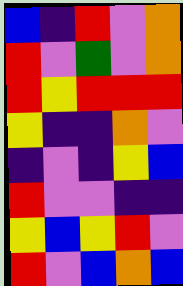[["blue", "indigo", "red", "violet", "orange"], ["red", "violet", "green", "violet", "orange"], ["red", "yellow", "red", "red", "red"], ["yellow", "indigo", "indigo", "orange", "violet"], ["indigo", "violet", "indigo", "yellow", "blue"], ["red", "violet", "violet", "indigo", "indigo"], ["yellow", "blue", "yellow", "red", "violet"], ["red", "violet", "blue", "orange", "blue"]]